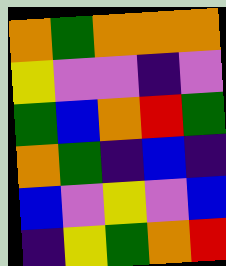[["orange", "green", "orange", "orange", "orange"], ["yellow", "violet", "violet", "indigo", "violet"], ["green", "blue", "orange", "red", "green"], ["orange", "green", "indigo", "blue", "indigo"], ["blue", "violet", "yellow", "violet", "blue"], ["indigo", "yellow", "green", "orange", "red"]]